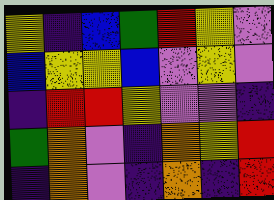[["yellow", "indigo", "blue", "green", "red", "yellow", "violet"], ["blue", "yellow", "yellow", "blue", "violet", "yellow", "violet"], ["indigo", "red", "red", "yellow", "violet", "violet", "indigo"], ["green", "orange", "violet", "indigo", "orange", "yellow", "red"], ["indigo", "orange", "violet", "indigo", "orange", "indigo", "red"]]